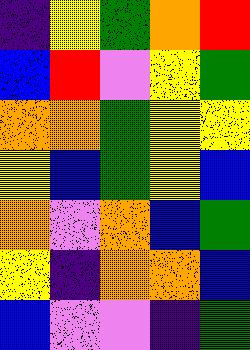[["indigo", "yellow", "green", "orange", "red"], ["blue", "red", "violet", "yellow", "green"], ["orange", "orange", "green", "yellow", "yellow"], ["yellow", "blue", "green", "yellow", "blue"], ["orange", "violet", "orange", "blue", "green"], ["yellow", "indigo", "orange", "orange", "blue"], ["blue", "violet", "violet", "indigo", "green"]]